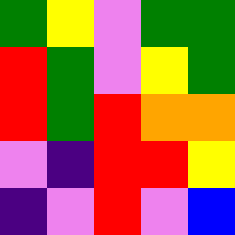[["green", "yellow", "violet", "green", "green"], ["red", "green", "violet", "yellow", "green"], ["red", "green", "red", "orange", "orange"], ["violet", "indigo", "red", "red", "yellow"], ["indigo", "violet", "red", "violet", "blue"]]